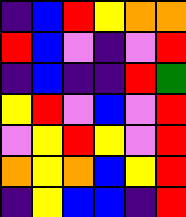[["indigo", "blue", "red", "yellow", "orange", "orange"], ["red", "blue", "violet", "indigo", "violet", "red"], ["indigo", "blue", "indigo", "indigo", "red", "green"], ["yellow", "red", "violet", "blue", "violet", "red"], ["violet", "yellow", "red", "yellow", "violet", "red"], ["orange", "yellow", "orange", "blue", "yellow", "red"], ["indigo", "yellow", "blue", "blue", "indigo", "red"]]